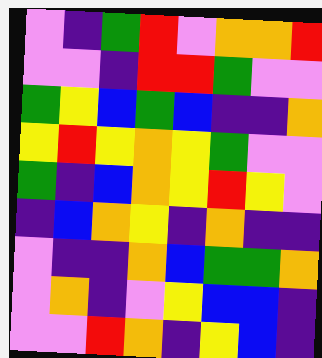[["violet", "indigo", "green", "red", "violet", "orange", "orange", "red"], ["violet", "violet", "indigo", "red", "red", "green", "violet", "violet"], ["green", "yellow", "blue", "green", "blue", "indigo", "indigo", "orange"], ["yellow", "red", "yellow", "orange", "yellow", "green", "violet", "violet"], ["green", "indigo", "blue", "orange", "yellow", "red", "yellow", "violet"], ["indigo", "blue", "orange", "yellow", "indigo", "orange", "indigo", "indigo"], ["violet", "indigo", "indigo", "orange", "blue", "green", "green", "orange"], ["violet", "orange", "indigo", "violet", "yellow", "blue", "blue", "indigo"], ["violet", "violet", "red", "orange", "indigo", "yellow", "blue", "indigo"]]